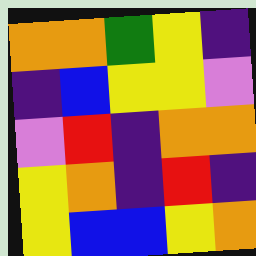[["orange", "orange", "green", "yellow", "indigo"], ["indigo", "blue", "yellow", "yellow", "violet"], ["violet", "red", "indigo", "orange", "orange"], ["yellow", "orange", "indigo", "red", "indigo"], ["yellow", "blue", "blue", "yellow", "orange"]]